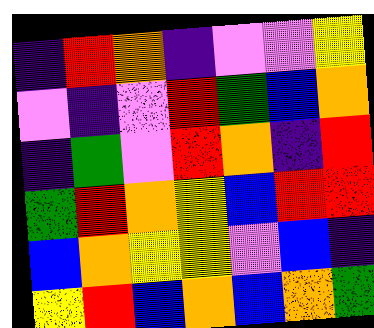[["indigo", "red", "orange", "indigo", "violet", "violet", "yellow"], ["violet", "indigo", "violet", "red", "green", "blue", "orange"], ["indigo", "green", "violet", "red", "orange", "indigo", "red"], ["green", "red", "orange", "yellow", "blue", "red", "red"], ["blue", "orange", "yellow", "yellow", "violet", "blue", "indigo"], ["yellow", "red", "blue", "orange", "blue", "orange", "green"]]